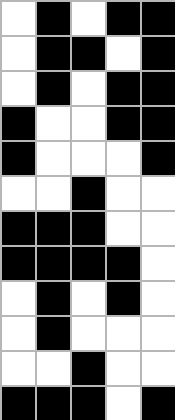[["white", "black", "white", "black", "black"], ["white", "black", "black", "white", "black"], ["white", "black", "white", "black", "black"], ["black", "white", "white", "black", "black"], ["black", "white", "white", "white", "black"], ["white", "white", "black", "white", "white"], ["black", "black", "black", "white", "white"], ["black", "black", "black", "black", "white"], ["white", "black", "white", "black", "white"], ["white", "black", "white", "white", "white"], ["white", "white", "black", "white", "white"], ["black", "black", "black", "white", "black"]]